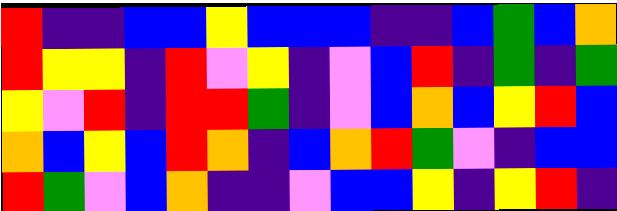[["red", "indigo", "indigo", "blue", "blue", "yellow", "blue", "blue", "blue", "indigo", "indigo", "blue", "green", "blue", "orange"], ["red", "yellow", "yellow", "indigo", "red", "violet", "yellow", "indigo", "violet", "blue", "red", "indigo", "green", "indigo", "green"], ["yellow", "violet", "red", "indigo", "red", "red", "green", "indigo", "violet", "blue", "orange", "blue", "yellow", "red", "blue"], ["orange", "blue", "yellow", "blue", "red", "orange", "indigo", "blue", "orange", "red", "green", "violet", "indigo", "blue", "blue"], ["red", "green", "violet", "blue", "orange", "indigo", "indigo", "violet", "blue", "blue", "yellow", "indigo", "yellow", "red", "indigo"]]